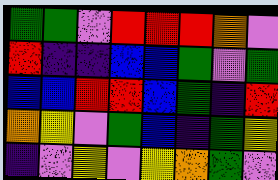[["green", "green", "violet", "red", "red", "red", "orange", "violet"], ["red", "indigo", "indigo", "blue", "blue", "green", "violet", "green"], ["blue", "blue", "red", "red", "blue", "green", "indigo", "red"], ["orange", "yellow", "violet", "green", "blue", "indigo", "green", "yellow"], ["indigo", "violet", "yellow", "violet", "yellow", "orange", "green", "violet"]]